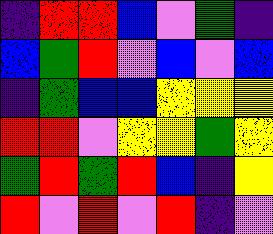[["indigo", "red", "red", "blue", "violet", "green", "indigo"], ["blue", "green", "red", "violet", "blue", "violet", "blue"], ["indigo", "green", "blue", "blue", "yellow", "yellow", "yellow"], ["red", "red", "violet", "yellow", "yellow", "green", "yellow"], ["green", "red", "green", "red", "blue", "indigo", "yellow"], ["red", "violet", "red", "violet", "red", "indigo", "violet"]]